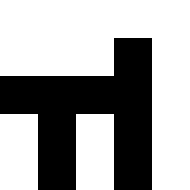[["white", "white", "white", "white", "white"], ["white", "white", "white", "black", "white"], ["black", "black", "black", "black", "white"], ["white", "black", "white", "black", "white"], ["white", "black", "white", "black", "white"]]